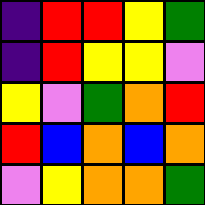[["indigo", "red", "red", "yellow", "green"], ["indigo", "red", "yellow", "yellow", "violet"], ["yellow", "violet", "green", "orange", "red"], ["red", "blue", "orange", "blue", "orange"], ["violet", "yellow", "orange", "orange", "green"]]